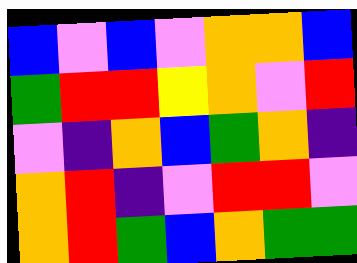[["blue", "violet", "blue", "violet", "orange", "orange", "blue"], ["green", "red", "red", "yellow", "orange", "violet", "red"], ["violet", "indigo", "orange", "blue", "green", "orange", "indigo"], ["orange", "red", "indigo", "violet", "red", "red", "violet"], ["orange", "red", "green", "blue", "orange", "green", "green"]]